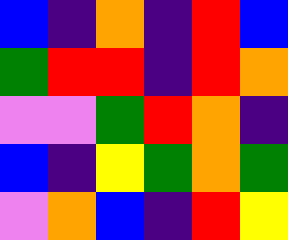[["blue", "indigo", "orange", "indigo", "red", "blue"], ["green", "red", "red", "indigo", "red", "orange"], ["violet", "violet", "green", "red", "orange", "indigo"], ["blue", "indigo", "yellow", "green", "orange", "green"], ["violet", "orange", "blue", "indigo", "red", "yellow"]]